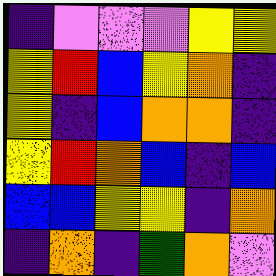[["indigo", "violet", "violet", "violet", "yellow", "yellow"], ["yellow", "red", "blue", "yellow", "orange", "indigo"], ["yellow", "indigo", "blue", "orange", "orange", "indigo"], ["yellow", "red", "orange", "blue", "indigo", "blue"], ["blue", "blue", "yellow", "yellow", "indigo", "orange"], ["indigo", "orange", "indigo", "green", "orange", "violet"]]